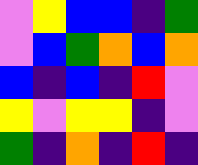[["violet", "yellow", "blue", "blue", "indigo", "green"], ["violet", "blue", "green", "orange", "blue", "orange"], ["blue", "indigo", "blue", "indigo", "red", "violet"], ["yellow", "violet", "yellow", "yellow", "indigo", "violet"], ["green", "indigo", "orange", "indigo", "red", "indigo"]]